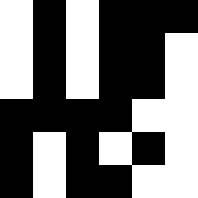[["white", "black", "white", "black", "black", "black"], ["white", "black", "white", "black", "black", "white"], ["white", "black", "white", "black", "black", "white"], ["black", "black", "black", "black", "white", "white"], ["black", "white", "black", "white", "black", "white"], ["black", "white", "black", "black", "white", "white"]]